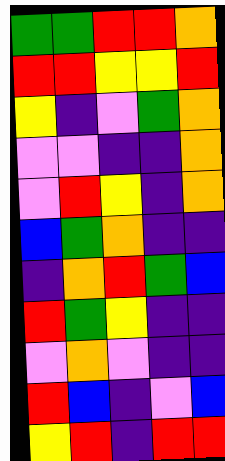[["green", "green", "red", "red", "orange"], ["red", "red", "yellow", "yellow", "red"], ["yellow", "indigo", "violet", "green", "orange"], ["violet", "violet", "indigo", "indigo", "orange"], ["violet", "red", "yellow", "indigo", "orange"], ["blue", "green", "orange", "indigo", "indigo"], ["indigo", "orange", "red", "green", "blue"], ["red", "green", "yellow", "indigo", "indigo"], ["violet", "orange", "violet", "indigo", "indigo"], ["red", "blue", "indigo", "violet", "blue"], ["yellow", "red", "indigo", "red", "red"]]